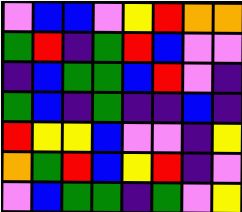[["violet", "blue", "blue", "violet", "yellow", "red", "orange", "orange"], ["green", "red", "indigo", "green", "red", "blue", "violet", "violet"], ["indigo", "blue", "green", "green", "blue", "red", "violet", "indigo"], ["green", "blue", "indigo", "green", "indigo", "indigo", "blue", "indigo"], ["red", "yellow", "yellow", "blue", "violet", "violet", "indigo", "yellow"], ["orange", "green", "red", "blue", "yellow", "red", "indigo", "violet"], ["violet", "blue", "green", "green", "indigo", "green", "violet", "yellow"]]